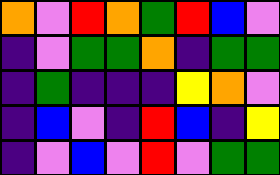[["orange", "violet", "red", "orange", "green", "red", "blue", "violet"], ["indigo", "violet", "green", "green", "orange", "indigo", "green", "green"], ["indigo", "green", "indigo", "indigo", "indigo", "yellow", "orange", "violet"], ["indigo", "blue", "violet", "indigo", "red", "blue", "indigo", "yellow"], ["indigo", "violet", "blue", "violet", "red", "violet", "green", "green"]]